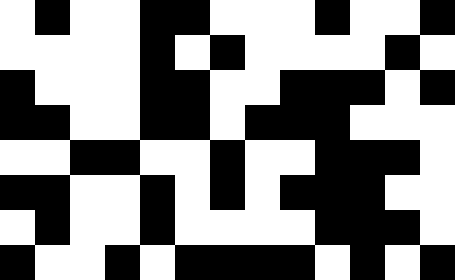[["white", "black", "white", "white", "black", "black", "white", "white", "white", "black", "white", "white", "black"], ["white", "white", "white", "white", "black", "white", "black", "white", "white", "white", "white", "black", "white"], ["black", "white", "white", "white", "black", "black", "white", "white", "black", "black", "black", "white", "black"], ["black", "black", "white", "white", "black", "black", "white", "black", "black", "black", "white", "white", "white"], ["white", "white", "black", "black", "white", "white", "black", "white", "white", "black", "black", "black", "white"], ["black", "black", "white", "white", "black", "white", "black", "white", "black", "black", "black", "white", "white"], ["white", "black", "white", "white", "black", "white", "white", "white", "white", "black", "black", "black", "white"], ["black", "white", "white", "black", "white", "black", "black", "black", "black", "white", "black", "white", "black"]]